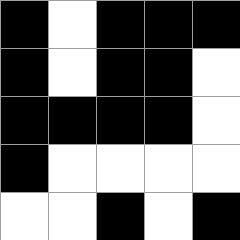[["black", "white", "black", "black", "black"], ["black", "white", "black", "black", "white"], ["black", "black", "black", "black", "white"], ["black", "white", "white", "white", "white"], ["white", "white", "black", "white", "black"]]